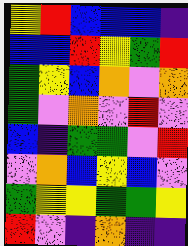[["yellow", "red", "blue", "blue", "blue", "indigo"], ["blue", "blue", "red", "yellow", "green", "red"], ["green", "yellow", "blue", "orange", "violet", "orange"], ["green", "violet", "orange", "violet", "red", "violet"], ["blue", "indigo", "green", "green", "violet", "red"], ["violet", "orange", "blue", "yellow", "blue", "violet"], ["green", "yellow", "yellow", "green", "green", "yellow"], ["red", "violet", "indigo", "orange", "indigo", "indigo"]]